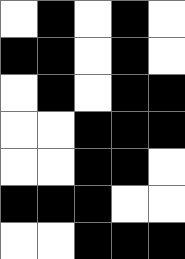[["white", "black", "white", "black", "white"], ["black", "black", "white", "black", "white"], ["white", "black", "white", "black", "black"], ["white", "white", "black", "black", "black"], ["white", "white", "black", "black", "white"], ["black", "black", "black", "white", "white"], ["white", "white", "black", "black", "black"]]